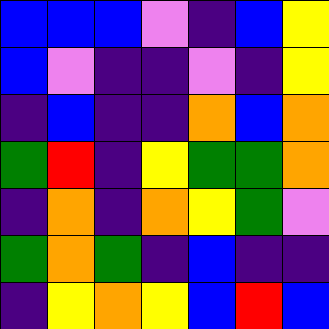[["blue", "blue", "blue", "violet", "indigo", "blue", "yellow"], ["blue", "violet", "indigo", "indigo", "violet", "indigo", "yellow"], ["indigo", "blue", "indigo", "indigo", "orange", "blue", "orange"], ["green", "red", "indigo", "yellow", "green", "green", "orange"], ["indigo", "orange", "indigo", "orange", "yellow", "green", "violet"], ["green", "orange", "green", "indigo", "blue", "indigo", "indigo"], ["indigo", "yellow", "orange", "yellow", "blue", "red", "blue"]]